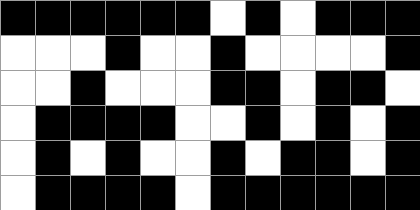[["black", "black", "black", "black", "black", "black", "white", "black", "white", "black", "black", "black"], ["white", "white", "white", "black", "white", "white", "black", "white", "white", "white", "white", "black"], ["white", "white", "black", "white", "white", "white", "black", "black", "white", "black", "black", "white"], ["white", "black", "black", "black", "black", "white", "white", "black", "white", "black", "white", "black"], ["white", "black", "white", "black", "white", "white", "black", "white", "black", "black", "white", "black"], ["white", "black", "black", "black", "black", "white", "black", "black", "black", "black", "black", "black"]]